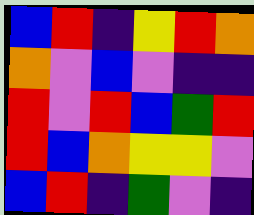[["blue", "red", "indigo", "yellow", "red", "orange"], ["orange", "violet", "blue", "violet", "indigo", "indigo"], ["red", "violet", "red", "blue", "green", "red"], ["red", "blue", "orange", "yellow", "yellow", "violet"], ["blue", "red", "indigo", "green", "violet", "indigo"]]